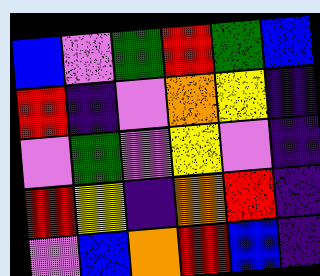[["blue", "violet", "green", "red", "green", "blue"], ["red", "indigo", "violet", "orange", "yellow", "indigo"], ["violet", "green", "violet", "yellow", "violet", "indigo"], ["red", "yellow", "indigo", "orange", "red", "indigo"], ["violet", "blue", "orange", "red", "blue", "indigo"]]